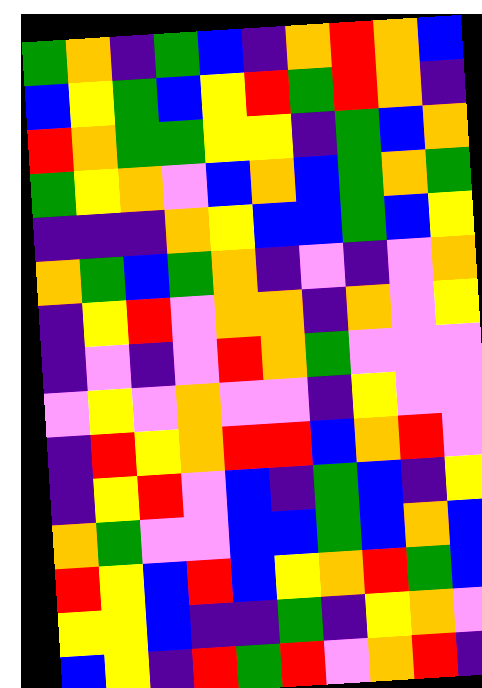[["green", "orange", "indigo", "green", "blue", "indigo", "orange", "red", "orange", "blue"], ["blue", "yellow", "green", "blue", "yellow", "red", "green", "red", "orange", "indigo"], ["red", "orange", "green", "green", "yellow", "yellow", "indigo", "green", "blue", "orange"], ["green", "yellow", "orange", "violet", "blue", "orange", "blue", "green", "orange", "green"], ["indigo", "indigo", "indigo", "orange", "yellow", "blue", "blue", "green", "blue", "yellow"], ["orange", "green", "blue", "green", "orange", "indigo", "violet", "indigo", "violet", "orange"], ["indigo", "yellow", "red", "violet", "orange", "orange", "indigo", "orange", "violet", "yellow"], ["indigo", "violet", "indigo", "violet", "red", "orange", "green", "violet", "violet", "violet"], ["violet", "yellow", "violet", "orange", "violet", "violet", "indigo", "yellow", "violet", "violet"], ["indigo", "red", "yellow", "orange", "red", "red", "blue", "orange", "red", "violet"], ["indigo", "yellow", "red", "violet", "blue", "indigo", "green", "blue", "indigo", "yellow"], ["orange", "green", "violet", "violet", "blue", "blue", "green", "blue", "orange", "blue"], ["red", "yellow", "blue", "red", "blue", "yellow", "orange", "red", "green", "blue"], ["yellow", "yellow", "blue", "indigo", "indigo", "green", "indigo", "yellow", "orange", "violet"], ["blue", "yellow", "indigo", "red", "green", "red", "violet", "orange", "red", "indigo"]]